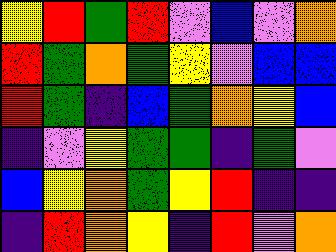[["yellow", "red", "green", "red", "violet", "blue", "violet", "orange"], ["red", "green", "orange", "green", "yellow", "violet", "blue", "blue"], ["red", "green", "indigo", "blue", "green", "orange", "yellow", "blue"], ["indigo", "violet", "yellow", "green", "green", "indigo", "green", "violet"], ["blue", "yellow", "orange", "green", "yellow", "red", "indigo", "indigo"], ["indigo", "red", "orange", "yellow", "indigo", "red", "violet", "orange"]]